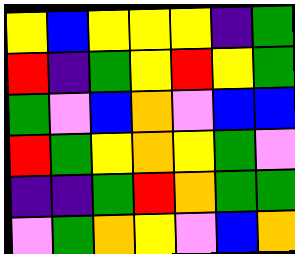[["yellow", "blue", "yellow", "yellow", "yellow", "indigo", "green"], ["red", "indigo", "green", "yellow", "red", "yellow", "green"], ["green", "violet", "blue", "orange", "violet", "blue", "blue"], ["red", "green", "yellow", "orange", "yellow", "green", "violet"], ["indigo", "indigo", "green", "red", "orange", "green", "green"], ["violet", "green", "orange", "yellow", "violet", "blue", "orange"]]